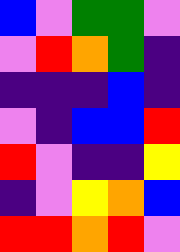[["blue", "violet", "green", "green", "violet"], ["violet", "red", "orange", "green", "indigo"], ["indigo", "indigo", "indigo", "blue", "indigo"], ["violet", "indigo", "blue", "blue", "red"], ["red", "violet", "indigo", "indigo", "yellow"], ["indigo", "violet", "yellow", "orange", "blue"], ["red", "red", "orange", "red", "violet"]]